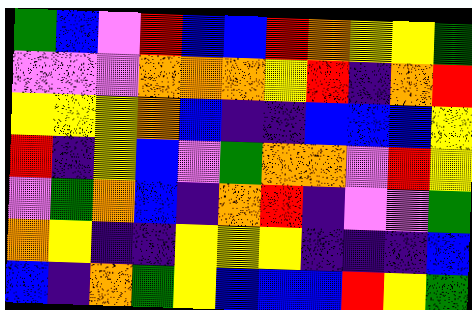[["green", "blue", "violet", "red", "blue", "blue", "red", "orange", "yellow", "yellow", "green"], ["violet", "violet", "violet", "orange", "orange", "orange", "yellow", "red", "indigo", "orange", "red"], ["yellow", "yellow", "yellow", "orange", "blue", "indigo", "indigo", "blue", "blue", "blue", "yellow"], ["red", "indigo", "yellow", "blue", "violet", "green", "orange", "orange", "violet", "red", "yellow"], ["violet", "green", "orange", "blue", "indigo", "orange", "red", "indigo", "violet", "violet", "green"], ["orange", "yellow", "indigo", "indigo", "yellow", "yellow", "yellow", "indigo", "indigo", "indigo", "blue"], ["blue", "indigo", "orange", "green", "yellow", "blue", "blue", "blue", "red", "yellow", "green"]]